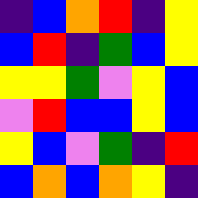[["indigo", "blue", "orange", "red", "indigo", "yellow"], ["blue", "red", "indigo", "green", "blue", "yellow"], ["yellow", "yellow", "green", "violet", "yellow", "blue"], ["violet", "red", "blue", "blue", "yellow", "blue"], ["yellow", "blue", "violet", "green", "indigo", "red"], ["blue", "orange", "blue", "orange", "yellow", "indigo"]]